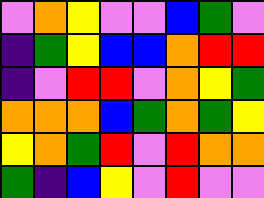[["violet", "orange", "yellow", "violet", "violet", "blue", "green", "violet"], ["indigo", "green", "yellow", "blue", "blue", "orange", "red", "red"], ["indigo", "violet", "red", "red", "violet", "orange", "yellow", "green"], ["orange", "orange", "orange", "blue", "green", "orange", "green", "yellow"], ["yellow", "orange", "green", "red", "violet", "red", "orange", "orange"], ["green", "indigo", "blue", "yellow", "violet", "red", "violet", "violet"]]